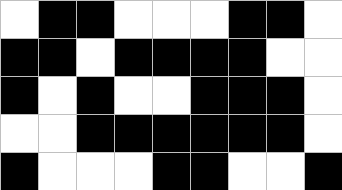[["white", "black", "black", "white", "white", "white", "black", "black", "white"], ["black", "black", "white", "black", "black", "black", "black", "white", "white"], ["black", "white", "black", "white", "white", "black", "black", "black", "white"], ["white", "white", "black", "black", "black", "black", "black", "black", "white"], ["black", "white", "white", "white", "black", "black", "white", "white", "black"]]